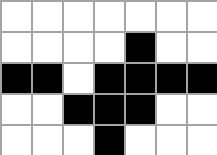[["white", "white", "white", "white", "white", "white", "white"], ["white", "white", "white", "white", "black", "white", "white"], ["black", "black", "white", "black", "black", "black", "black"], ["white", "white", "black", "black", "black", "white", "white"], ["white", "white", "white", "black", "white", "white", "white"]]